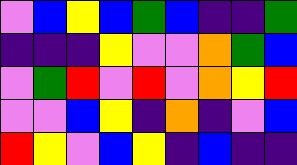[["violet", "blue", "yellow", "blue", "green", "blue", "indigo", "indigo", "green"], ["indigo", "indigo", "indigo", "yellow", "violet", "violet", "orange", "green", "blue"], ["violet", "green", "red", "violet", "red", "violet", "orange", "yellow", "red"], ["violet", "violet", "blue", "yellow", "indigo", "orange", "indigo", "violet", "blue"], ["red", "yellow", "violet", "blue", "yellow", "indigo", "blue", "indigo", "indigo"]]